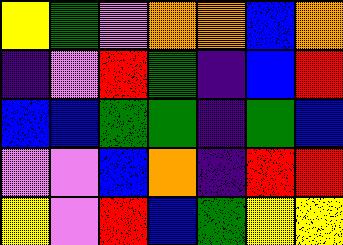[["yellow", "green", "violet", "orange", "orange", "blue", "orange"], ["indigo", "violet", "red", "green", "indigo", "blue", "red"], ["blue", "blue", "green", "green", "indigo", "green", "blue"], ["violet", "violet", "blue", "orange", "indigo", "red", "red"], ["yellow", "violet", "red", "blue", "green", "yellow", "yellow"]]